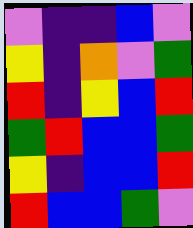[["violet", "indigo", "indigo", "blue", "violet"], ["yellow", "indigo", "orange", "violet", "green"], ["red", "indigo", "yellow", "blue", "red"], ["green", "red", "blue", "blue", "green"], ["yellow", "indigo", "blue", "blue", "red"], ["red", "blue", "blue", "green", "violet"]]